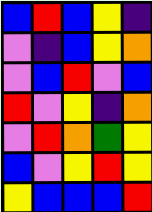[["blue", "red", "blue", "yellow", "indigo"], ["violet", "indigo", "blue", "yellow", "orange"], ["violet", "blue", "red", "violet", "blue"], ["red", "violet", "yellow", "indigo", "orange"], ["violet", "red", "orange", "green", "yellow"], ["blue", "violet", "yellow", "red", "yellow"], ["yellow", "blue", "blue", "blue", "red"]]